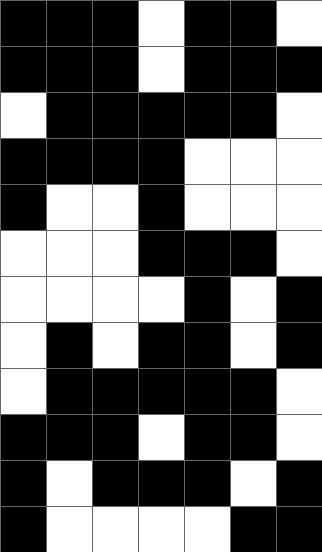[["black", "black", "black", "white", "black", "black", "white"], ["black", "black", "black", "white", "black", "black", "black"], ["white", "black", "black", "black", "black", "black", "white"], ["black", "black", "black", "black", "white", "white", "white"], ["black", "white", "white", "black", "white", "white", "white"], ["white", "white", "white", "black", "black", "black", "white"], ["white", "white", "white", "white", "black", "white", "black"], ["white", "black", "white", "black", "black", "white", "black"], ["white", "black", "black", "black", "black", "black", "white"], ["black", "black", "black", "white", "black", "black", "white"], ["black", "white", "black", "black", "black", "white", "black"], ["black", "white", "white", "white", "white", "black", "black"]]